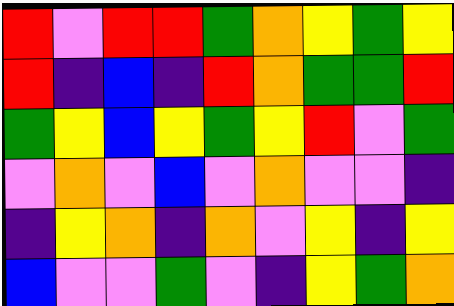[["red", "violet", "red", "red", "green", "orange", "yellow", "green", "yellow"], ["red", "indigo", "blue", "indigo", "red", "orange", "green", "green", "red"], ["green", "yellow", "blue", "yellow", "green", "yellow", "red", "violet", "green"], ["violet", "orange", "violet", "blue", "violet", "orange", "violet", "violet", "indigo"], ["indigo", "yellow", "orange", "indigo", "orange", "violet", "yellow", "indigo", "yellow"], ["blue", "violet", "violet", "green", "violet", "indigo", "yellow", "green", "orange"]]